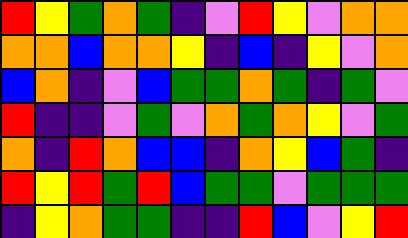[["red", "yellow", "green", "orange", "green", "indigo", "violet", "red", "yellow", "violet", "orange", "orange"], ["orange", "orange", "blue", "orange", "orange", "yellow", "indigo", "blue", "indigo", "yellow", "violet", "orange"], ["blue", "orange", "indigo", "violet", "blue", "green", "green", "orange", "green", "indigo", "green", "violet"], ["red", "indigo", "indigo", "violet", "green", "violet", "orange", "green", "orange", "yellow", "violet", "green"], ["orange", "indigo", "red", "orange", "blue", "blue", "indigo", "orange", "yellow", "blue", "green", "indigo"], ["red", "yellow", "red", "green", "red", "blue", "green", "green", "violet", "green", "green", "green"], ["indigo", "yellow", "orange", "green", "green", "indigo", "indigo", "red", "blue", "violet", "yellow", "red"]]